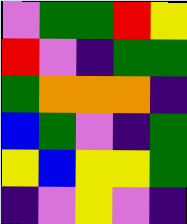[["violet", "green", "green", "red", "yellow"], ["red", "violet", "indigo", "green", "green"], ["green", "orange", "orange", "orange", "indigo"], ["blue", "green", "violet", "indigo", "green"], ["yellow", "blue", "yellow", "yellow", "green"], ["indigo", "violet", "yellow", "violet", "indigo"]]